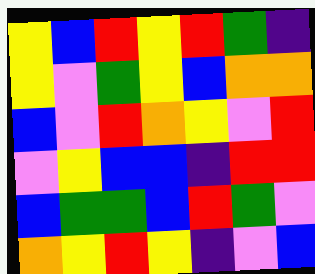[["yellow", "blue", "red", "yellow", "red", "green", "indigo"], ["yellow", "violet", "green", "yellow", "blue", "orange", "orange"], ["blue", "violet", "red", "orange", "yellow", "violet", "red"], ["violet", "yellow", "blue", "blue", "indigo", "red", "red"], ["blue", "green", "green", "blue", "red", "green", "violet"], ["orange", "yellow", "red", "yellow", "indigo", "violet", "blue"]]